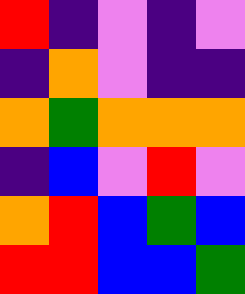[["red", "indigo", "violet", "indigo", "violet"], ["indigo", "orange", "violet", "indigo", "indigo"], ["orange", "green", "orange", "orange", "orange"], ["indigo", "blue", "violet", "red", "violet"], ["orange", "red", "blue", "green", "blue"], ["red", "red", "blue", "blue", "green"]]